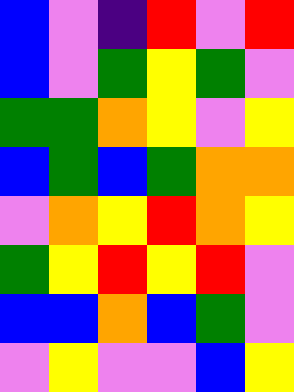[["blue", "violet", "indigo", "red", "violet", "red"], ["blue", "violet", "green", "yellow", "green", "violet"], ["green", "green", "orange", "yellow", "violet", "yellow"], ["blue", "green", "blue", "green", "orange", "orange"], ["violet", "orange", "yellow", "red", "orange", "yellow"], ["green", "yellow", "red", "yellow", "red", "violet"], ["blue", "blue", "orange", "blue", "green", "violet"], ["violet", "yellow", "violet", "violet", "blue", "yellow"]]